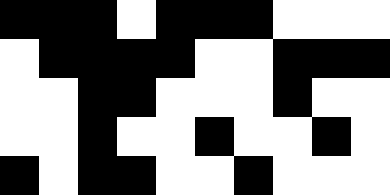[["black", "black", "black", "white", "black", "black", "black", "white", "white", "white"], ["white", "black", "black", "black", "black", "white", "white", "black", "black", "black"], ["white", "white", "black", "black", "white", "white", "white", "black", "white", "white"], ["white", "white", "black", "white", "white", "black", "white", "white", "black", "white"], ["black", "white", "black", "black", "white", "white", "black", "white", "white", "white"]]